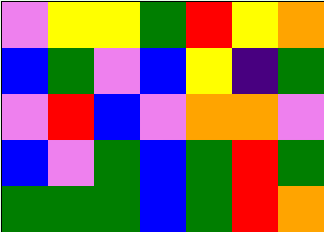[["violet", "yellow", "yellow", "green", "red", "yellow", "orange"], ["blue", "green", "violet", "blue", "yellow", "indigo", "green"], ["violet", "red", "blue", "violet", "orange", "orange", "violet"], ["blue", "violet", "green", "blue", "green", "red", "green"], ["green", "green", "green", "blue", "green", "red", "orange"]]